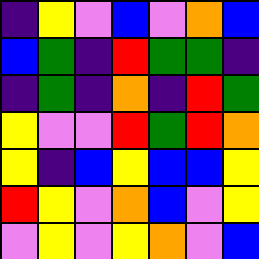[["indigo", "yellow", "violet", "blue", "violet", "orange", "blue"], ["blue", "green", "indigo", "red", "green", "green", "indigo"], ["indigo", "green", "indigo", "orange", "indigo", "red", "green"], ["yellow", "violet", "violet", "red", "green", "red", "orange"], ["yellow", "indigo", "blue", "yellow", "blue", "blue", "yellow"], ["red", "yellow", "violet", "orange", "blue", "violet", "yellow"], ["violet", "yellow", "violet", "yellow", "orange", "violet", "blue"]]